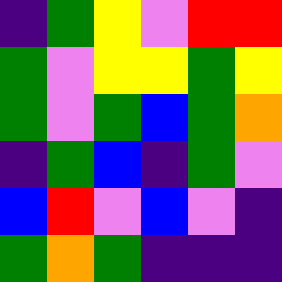[["indigo", "green", "yellow", "violet", "red", "red"], ["green", "violet", "yellow", "yellow", "green", "yellow"], ["green", "violet", "green", "blue", "green", "orange"], ["indigo", "green", "blue", "indigo", "green", "violet"], ["blue", "red", "violet", "blue", "violet", "indigo"], ["green", "orange", "green", "indigo", "indigo", "indigo"]]